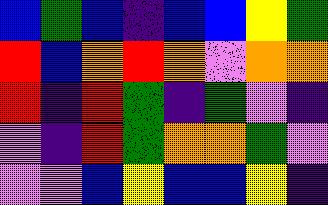[["blue", "green", "blue", "indigo", "blue", "blue", "yellow", "green"], ["red", "blue", "orange", "red", "orange", "violet", "orange", "orange"], ["red", "indigo", "red", "green", "indigo", "green", "violet", "indigo"], ["violet", "indigo", "red", "green", "orange", "orange", "green", "violet"], ["violet", "violet", "blue", "yellow", "blue", "blue", "yellow", "indigo"]]